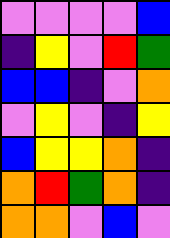[["violet", "violet", "violet", "violet", "blue"], ["indigo", "yellow", "violet", "red", "green"], ["blue", "blue", "indigo", "violet", "orange"], ["violet", "yellow", "violet", "indigo", "yellow"], ["blue", "yellow", "yellow", "orange", "indigo"], ["orange", "red", "green", "orange", "indigo"], ["orange", "orange", "violet", "blue", "violet"]]